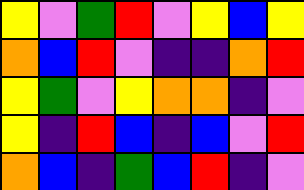[["yellow", "violet", "green", "red", "violet", "yellow", "blue", "yellow"], ["orange", "blue", "red", "violet", "indigo", "indigo", "orange", "red"], ["yellow", "green", "violet", "yellow", "orange", "orange", "indigo", "violet"], ["yellow", "indigo", "red", "blue", "indigo", "blue", "violet", "red"], ["orange", "blue", "indigo", "green", "blue", "red", "indigo", "violet"]]